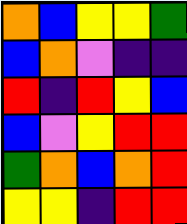[["orange", "blue", "yellow", "yellow", "green"], ["blue", "orange", "violet", "indigo", "indigo"], ["red", "indigo", "red", "yellow", "blue"], ["blue", "violet", "yellow", "red", "red"], ["green", "orange", "blue", "orange", "red"], ["yellow", "yellow", "indigo", "red", "red"]]